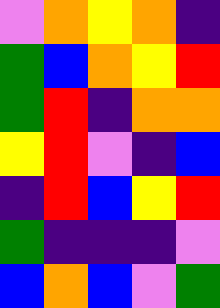[["violet", "orange", "yellow", "orange", "indigo"], ["green", "blue", "orange", "yellow", "red"], ["green", "red", "indigo", "orange", "orange"], ["yellow", "red", "violet", "indigo", "blue"], ["indigo", "red", "blue", "yellow", "red"], ["green", "indigo", "indigo", "indigo", "violet"], ["blue", "orange", "blue", "violet", "green"]]